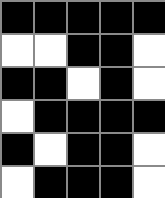[["black", "black", "black", "black", "black"], ["white", "white", "black", "black", "white"], ["black", "black", "white", "black", "white"], ["white", "black", "black", "black", "black"], ["black", "white", "black", "black", "white"], ["white", "black", "black", "black", "white"]]